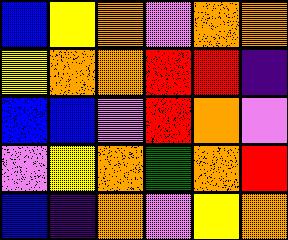[["blue", "yellow", "orange", "violet", "orange", "orange"], ["yellow", "orange", "orange", "red", "red", "indigo"], ["blue", "blue", "violet", "red", "orange", "violet"], ["violet", "yellow", "orange", "green", "orange", "red"], ["blue", "indigo", "orange", "violet", "yellow", "orange"]]